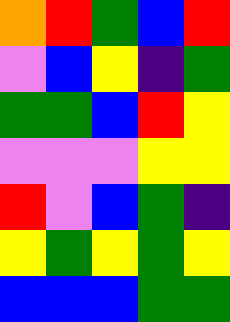[["orange", "red", "green", "blue", "red"], ["violet", "blue", "yellow", "indigo", "green"], ["green", "green", "blue", "red", "yellow"], ["violet", "violet", "violet", "yellow", "yellow"], ["red", "violet", "blue", "green", "indigo"], ["yellow", "green", "yellow", "green", "yellow"], ["blue", "blue", "blue", "green", "green"]]